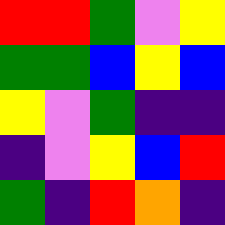[["red", "red", "green", "violet", "yellow"], ["green", "green", "blue", "yellow", "blue"], ["yellow", "violet", "green", "indigo", "indigo"], ["indigo", "violet", "yellow", "blue", "red"], ["green", "indigo", "red", "orange", "indigo"]]